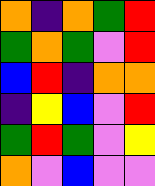[["orange", "indigo", "orange", "green", "red"], ["green", "orange", "green", "violet", "red"], ["blue", "red", "indigo", "orange", "orange"], ["indigo", "yellow", "blue", "violet", "red"], ["green", "red", "green", "violet", "yellow"], ["orange", "violet", "blue", "violet", "violet"]]